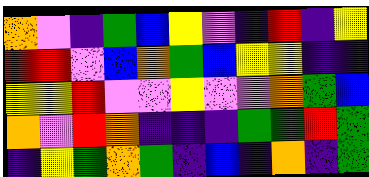[["orange", "violet", "indigo", "green", "blue", "yellow", "violet", "indigo", "red", "indigo", "yellow"], ["red", "red", "violet", "blue", "orange", "green", "blue", "yellow", "yellow", "indigo", "indigo"], ["yellow", "yellow", "red", "violet", "violet", "yellow", "violet", "violet", "orange", "green", "blue"], ["orange", "violet", "red", "orange", "indigo", "indigo", "indigo", "green", "green", "red", "green"], ["indigo", "yellow", "green", "orange", "green", "indigo", "blue", "indigo", "orange", "indigo", "green"]]